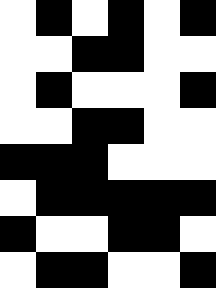[["white", "black", "white", "black", "white", "black"], ["white", "white", "black", "black", "white", "white"], ["white", "black", "white", "white", "white", "black"], ["white", "white", "black", "black", "white", "white"], ["black", "black", "black", "white", "white", "white"], ["white", "black", "black", "black", "black", "black"], ["black", "white", "white", "black", "black", "white"], ["white", "black", "black", "white", "white", "black"]]